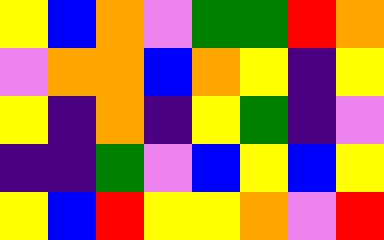[["yellow", "blue", "orange", "violet", "green", "green", "red", "orange"], ["violet", "orange", "orange", "blue", "orange", "yellow", "indigo", "yellow"], ["yellow", "indigo", "orange", "indigo", "yellow", "green", "indigo", "violet"], ["indigo", "indigo", "green", "violet", "blue", "yellow", "blue", "yellow"], ["yellow", "blue", "red", "yellow", "yellow", "orange", "violet", "red"]]